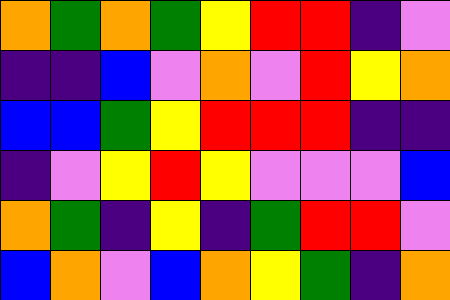[["orange", "green", "orange", "green", "yellow", "red", "red", "indigo", "violet"], ["indigo", "indigo", "blue", "violet", "orange", "violet", "red", "yellow", "orange"], ["blue", "blue", "green", "yellow", "red", "red", "red", "indigo", "indigo"], ["indigo", "violet", "yellow", "red", "yellow", "violet", "violet", "violet", "blue"], ["orange", "green", "indigo", "yellow", "indigo", "green", "red", "red", "violet"], ["blue", "orange", "violet", "blue", "orange", "yellow", "green", "indigo", "orange"]]